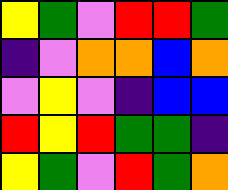[["yellow", "green", "violet", "red", "red", "green"], ["indigo", "violet", "orange", "orange", "blue", "orange"], ["violet", "yellow", "violet", "indigo", "blue", "blue"], ["red", "yellow", "red", "green", "green", "indigo"], ["yellow", "green", "violet", "red", "green", "orange"]]